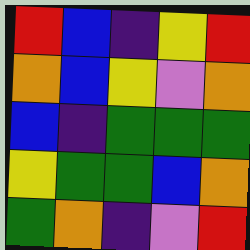[["red", "blue", "indigo", "yellow", "red"], ["orange", "blue", "yellow", "violet", "orange"], ["blue", "indigo", "green", "green", "green"], ["yellow", "green", "green", "blue", "orange"], ["green", "orange", "indigo", "violet", "red"]]